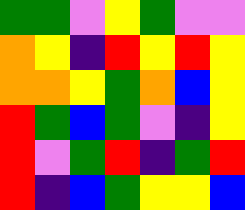[["green", "green", "violet", "yellow", "green", "violet", "violet"], ["orange", "yellow", "indigo", "red", "yellow", "red", "yellow"], ["orange", "orange", "yellow", "green", "orange", "blue", "yellow"], ["red", "green", "blue", "green", "violet", "indigo", "yellow"], ["red", "violet", "green", "red", "indigo", "green", "red"], ["red", "indigo", "blue", "green", "yellow", "yellow", "blue"]]